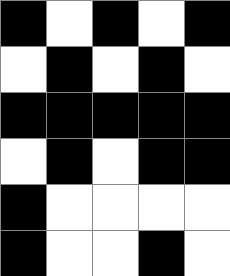[["black", "white", "black", "white", "black"], ["white", "black", "white", "black", "white"], ["black", "black", "black", "black", "black"], ["white", "black", "white", "black", "black"], ["black", "white", "white", "white", "white"], ["black", "white", "white", "black", "white"]]